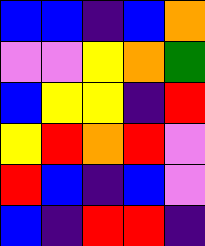[["blue", "blue", "indigo", "blue", "orange"], ["violet", "violet", "yellow", "orange", "green"], ["blue", "yellow", "yellow", "indigo", "red"], ["yellow", "red", "orange", "red", "violet"], ["red", "blue", "indigo", "blue", "violet"], ["blue", "indigo", "red", "red", "indigo"]]